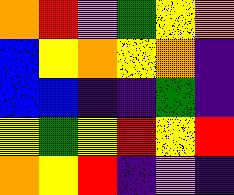[["orange", "red", "violet", "green", "yellow", "orange"], ["blue", "yellow", "orange", "yellow", "orange", "indigo"], ["blue", "blue", "indigo", "indigo", "green", "indigo"], ["yellow", "green", "yellow", "red", "yellow", "red"], ["orange", "yellow", "red", "indigo", "violet", "indigo"]]